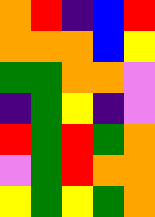[["orange", "red", "indigo", "blue", "red"], ["orange", "orange", "orange", "blue", "yellow"], ["green", "green", "orange", "orange", "violet"], ["indigo", "green", "yellow", "indigo", "violet"], ["red", "green", "red", "green", "orange"], ["violet", "green", "red", "orange", "orange"], ["yellow", "green", "yellow", "green", "orange"]]